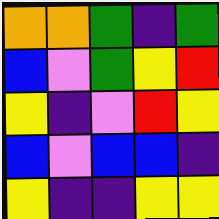[["orange", "orange", "green", "indigo", "green"], ["blue", "violet", "green", "yellow", "red"], ["yellow", "indigo", "violet", "red", "yellow"], ["blue", "violet", "blue", "blue", "indigo"], ["yellow", "indigo", "indigo", "yellow", "yellow"]]